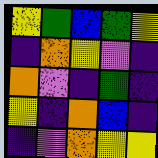[["yellow", "green", "blue", "green", "yellow"], ["indigo", "orange", "yellow", "violet", "indigo"], ["orange", "violet", "indigo", "green", "indigo"], ["yellow", "indigo", "orange", "blue", "indigo"], ["indigo", "violet", "orange", "yellow", "yellow"]]